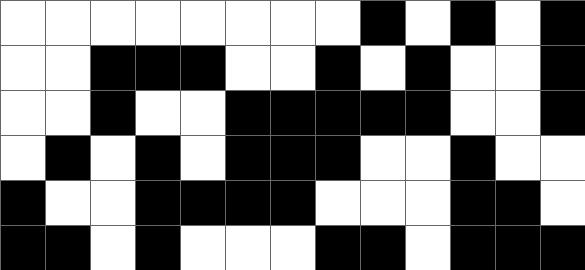[["white", "white", "white", "white", "white", "white", "white", "white", "black", "white", "black", "white", "black"], ["white", "white", "black", "black", "black", "white", "white", "black", "white", "black", "white", "white", "black"], ["white", "white", "black", "white", "white", "black", "black", "black", "black", "black", "white", "white", "black"], ["white", "black", "white", "black", "white", "black", "black", "black", "white", "white", "black", "white", "white"], ["black", "white", "white", "black", "black", "black", "black", "white", "white", "white", "black", "black", "white"], ["black", "black", "white", "black", "white", "white", "white", "black", "black", "white", "black", "black", "black"]]